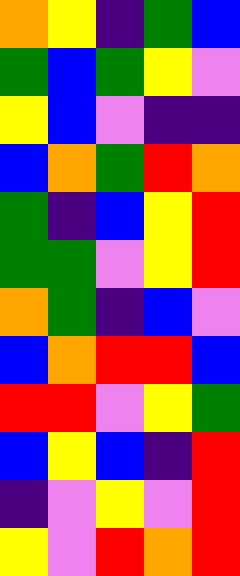[["orange", "yellow", "indigo", "green", "blue"], ["green", "blue", "green", "yellow", "violet"], ["yellow", "blue", "violet", "indigo", "indigo"], ["blue", "orange", "green", "red", "orange"], ["green", "indigo", "blue", "yellow", "red"], ["green", "green", "violet", "yellow", "red"], ["orange", "green", "indigo", "blue", "violet"], ["blue", "orange", "red", "red", "blue"], ["red", "red", "violet", "yellow", "green"], ["blue", "yellow", "blue", "indigo", "red"], ["indigo", "violet", "yellow", "violet", "red"], ["yellow", "violet", "red", "orange", "red"]]